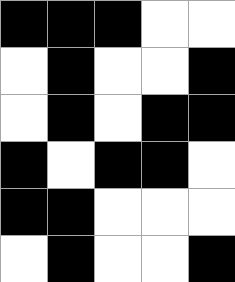[["black", "black", "black", "white", "white"], ["white", "black", "white", "white", "black"], ["white", "black", "white", "black", "black"], ["black", "white", "black", "black", "white"], ["black", "black", "white", "white", "white"], ["white", "black", "white", "white", "black"]]